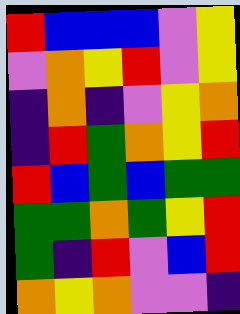[["red", "blue", "blue", "blue", "violet", "yellow"], ["violet", "orange", "yellow", "red", "violet", "yellow"], ["indigo", "orange", "indigo", "violet", "yellow", "orange"], ["indigo", "red", "green", "orange", "yellow", "red"], ["red", "blue", "green", "blue", "green", "green"], ["green", "green", "orange", "green", "yellow", "red"], ["green", "indigo", "red", "violet", "blue", "red"], ["orange", "yellow", "orange", "violet", "violet", "indigo"]]